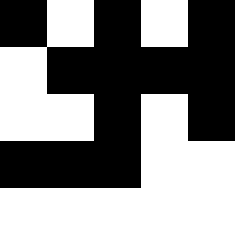[["black", "white", "black", "white", "black"], ["white", "black", "black", "black", "black"], ["white", "white", "black", "white", "black"], ["black", "black", "black", "white", "white"], ["white", "white", "white", "white", "white"]]